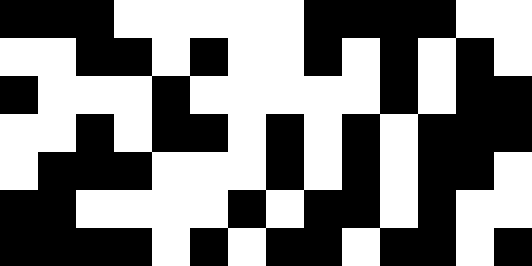[["black", "black", "black", "white", "white", "white", "white", "white", "black", "black", "black", "black", "white", "white"], ["white", "white", "black", "black", "white", "black", "white", "white", "black", "white", "black", "white", "black", "white"], ["black", "white", "white", "white", "black", "white", "white", "white", "white", "white", "black", "white", "black", "black"], ["white", "white", "black", "white", "black", "black", "white", "black", "white", "black", "white", "black", "black", "black"], ["white", "black", "black", "black", "white", "white", "white", "black", "white", "black", "white", "black", "black", "white"], ["black", "black", "white", "white", "white", "white", "black", "white", "black", "black", "white", "black", "white", "white"], ["black", "black", "black", "black", "white", "black", "white", "black", "black", "white", "black", "black", "white", "black"]]